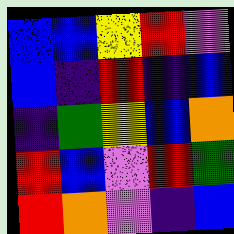[["blue", "blue", "yellow", "red", "violet"], ["blue", "indigo", "red", "indigo", "blue"], ["indigo", "green", "yellow", "blue", "orange"], ["red", "blue", "violet", "red", "green"], ["red", "orange", "violet", "indigo", "blue"]]